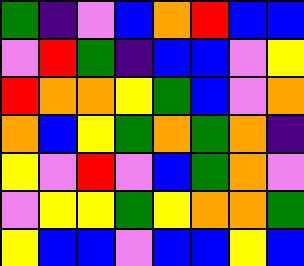[["green", "indigo", "violet", "blue", "orange", "red", "blue", "blue"], ["violet", "red", "green", "indigo", "blue", "blue", "violet", "yellow"], ["red", "orange", "orange", "yellow", "green", "blue", "violet", "orange"], ["orange", "blue", "yellow", "green", "orange", "green", "orange", "indigo"], ["yellow", "violet", "red", "violet", "blue", "green", "orange", "violet"], ["violet", "yellow", "yellow", "green", "yellow", "orange", "orange", "green"], ["yellow", "blue", "blue", "violet", "blue", "blue", "yellow", "blue"]]